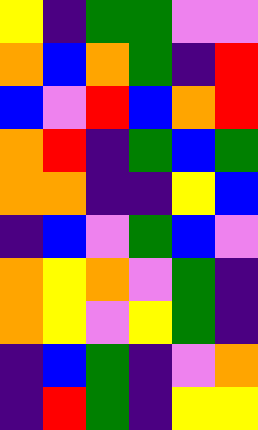[["yellow", "indigo", "green", "green", "violet", "violet"], ["orange", "blue", "orange", "green", "indigo", "red"], ["blue", "violet", "red", "blue", "orange", "red"], ["orange", "red", "indigo", "green", "blue", "green"], ["orange", "orange", "indigo", "indigo", "yellow", "blue"], ["indigo", "blue", "violet", "green", "blue", "violet"], ["orange", "yellow", "orange", "violet", "green", "indigo"], ["orange", "yellow", "violet", "yellow", "green", "indigo"], ["indigo", "blue", "green", "indigo", "violet", "orange"], ["indigo", "red", "green", "indigo", "yellow", "yellow"]]